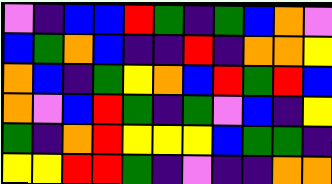[["violet", "indigo", "blue", "blue", "red", "green", "indigo", "green", "blue", "orange", "violet"], ["blue", "green", "orange", "blue", "indigo", "indigo", "red", "indigo", "orange", "orange", "yellow"], ["orange", "blue", "indigo", "green", "yellow", "orange", "blue", "red", "green", "red", "blue"], ["orange", "violet", "blue", "red", "green", "indigo", "green", "violet", "blue", "indigo", "yellow"], ["green", "indigo", "orange", "red", "yellow", "yellow", "yellow", "blue", "green", "green", "indigo"], ["yellow", "yellow", "red", "red", "green", "indigo", "violet", "indigo", "indigo", "orange", "orange"]]